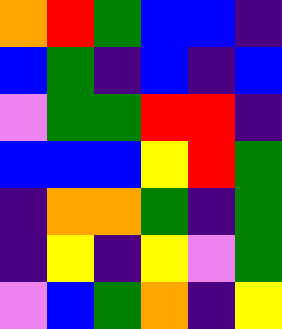[["orange", "red", "green", "blue", "blue", "indigo"], ["blue", "green", "indigo", "blue", "indigo", "blue"], ["violet", "green", "green", "red", "red", "indigo"], ["blue", "blue", "blue", "yellow", "red", "green"], ["indigo", "orange", "orange", "green", "indigo", "green"], ["indigo", "yellow", "indigo", "yellow", "violet", "green"], ["violet", "blue", "green", "orange", "indigo", "yellow"]]